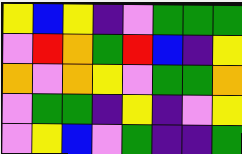[["yellow", "blue", "yellow", "indigo", "violet", "green", "green", "green"], ["violet", "red", "orange", "green", "red", "blue", "indigo", "yellow"], ["orange", "violet", "orange", "yellow", "violet", "green", "green", "orange"], ["violet", "green", "green", "indigo", "yellow", "indigo", "violet", "yellow"], ["violet", "yellow", "blue", "violet", "green", "indigo", "indigo", "green"]]